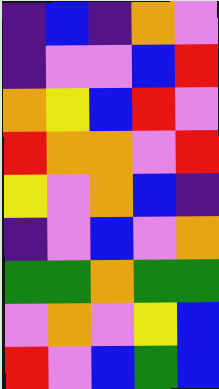[["indigo", "blue", "indigo", "orange", "violet"], ["indigo", "violet", "violet", "blue", "red"], ["orange", "yellow", "blue", "red", "violet"], ["red", "orange", "orange", "violet", "red"], ["yellow", "violet", "orange", "blue", "indigo"], ["indigo", "violet", "blue", "violet", "orange"], ["green", "green", "orange", "green", "green"], ["violet", "orange", "violet", "yellow", "blue"], ["red", "violet", "blue", "green", "blue"]]